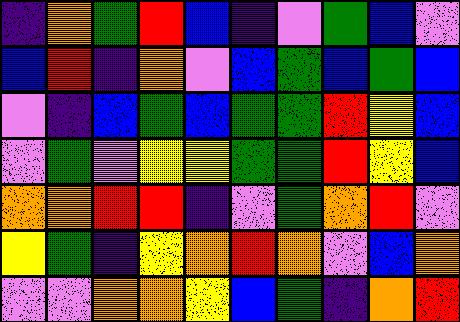[["indigo", "orange", "green", "red", "blue", "indigo", "violet", "green", "blue", "violet"], ["blue", "red", "indigo", "orange", "violet", "blue", "green", "blue", "green", "blue"], ["violet", "indigo", "blue", "green", "blue", "green", "green", "red", "yellow", "blue"], ["violet", "green", "violet", "yellow", "yellow", "green", "green", "red", "yellow", "blue"], ["orange", "orange", "red", "red", "indigo", "violet", "green", "orange", "red", "violet"], ["yellow", "green", "indigo", "yellow", "orange", "red", "orange", "violet", "blue", "orange"], ["violet", "violet", "orange", "orange", "yellow", "blue", "green", "indigo", "orange", "red"]]